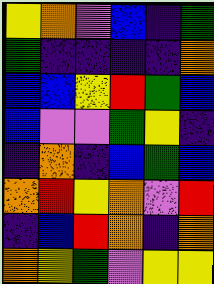[["yellow", "orange", "violet", "blue", "indigo", "green"], ["green", "indigo", "indigo", "indigo", "indigo", "orange"], ["blue", "blue", "yellow", "red", "green", "blue"], ["blue", "violet", "violet", "green", "yellow", "indigo"], ["indigo", "orange", "indigo", "blue", "green", "blue"], ["orange", "red", "yellow", "orange", "violet", "red"], ["indigo", "blue", "red", "orange", "indigo", "orange"], ["orange", "yellow", "green", "violet", "yellow", "yellow"]]